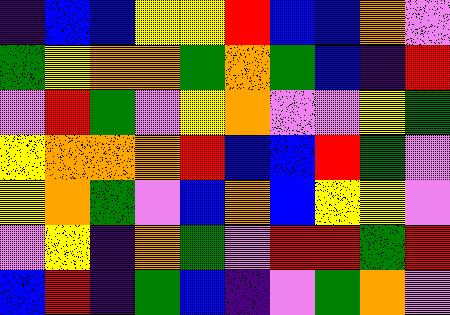[["indigo", "blue", "blue", "yellow", "yellow", "red", "blue", "blue", "orange", "violet"], ["green", "yellow", "orange", "orange", "green", "orange", "green", "blue", "indigo", "red"], ["violet", "red", "green", "violet", "yellow", "orange", "violet", "violet", "yellow", "green"], ["yellow", "orange", "orange", "orange", "red", "blue", "blue", "red", "green", "violet"], ["yellow", "orange", "green", "violet", "blue", "orange", "blue", "yellow", "yellow", "violet"], ["violet", "yellow", "indigo", "orange", "green", "violet", "red", "red", "green", "red"], ["blue", "red", "indigo", "green", "blue", "indigo", "violet", "green", "orange", "violet"]]